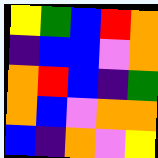[["yellow", "green", "blue", "red", "orange"], ["indigo", "blue", "blue", "violet", "orange"], ["orange", "red", "blue", "indigo", "green"], ["orange", "blue", "violet", "orange", "orange"], ["blue", "indigo", "orange", "violet", "yellow"]]